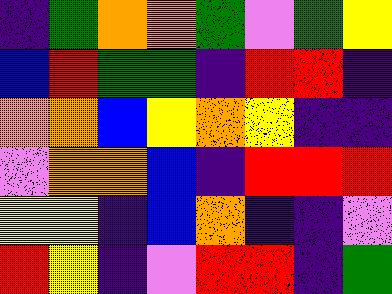[["indigo", "green", "orange", "orange", "green", "violet", "green", "yellow"], ["blue", "red", "green", "green", "indigo", "red", "red", "indigo"], ["orange", "orange", "blue", "yellow", "orange", "yellow", "indigo", "indigo"], ["violet", "orange", "orange", "blue", "indigo", "red", "red", "red"], ["yellow", "yellow", "indigo", "blue", "orange", "indigo", "indigo", "violet"], ["red", "yellow", "indigo", "violet", "red", "red", "indigo", "green"]]